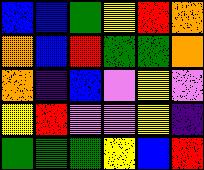[["blue", "blue", "green", "yellow", "red", "orange"], ["orange", "blue", "red", "green", "green", "orange"], ["orange", "indigo", "blue", "violet", "yellow", "violet"], ["yellow", "red", "violet", "violet", "yellow", "indigo"], ["green", "green", "green", "yellow", "blue", "red"]]